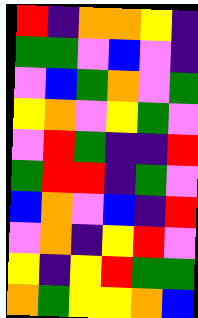[["red", "indigo", "orange", "orange", "yellow", "indigo"], ["green", "green", "violet", "blue", "violet", "indigo"], ["violet", "blue", "green", "orange", "violet", "green"], ["yellow", "orange", "violet", "yellow", "green", "violet"], ["violet", "red", "green", "indigo", "indigo", "red"], ["green", "red", "red", "indigo", "green", "violet"], ["blue", "orange", "violet", "blue", "indigo", "red"], ["violet", "orange", "indigo", "yellow", "red", "violet"], ["yellow", "indigo", "yellow", "red", "green", "green"], ["orange", "green", "yellow", "yellow", "orange", "blue"]]